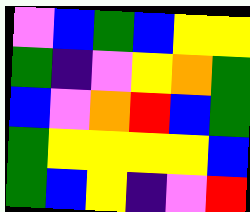[["violet", "blue", "green", "blue", "yellow", "yellow"], ["green", "indigo", "violet", "yellow", "orange", "green"], ["blue", "violet", "orange", "red", "blue", "green"], ["green", "yellow", "yellow", "yellow", "yellow", "blue"], ["green", "blue", "yellow", "indigo", "violet", "red"]]